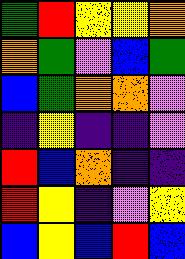[["green", "red", "yellow", "yellow", "orange"], ["orange", "green", "violet", "blue", "green"], ["blue", "green", "orange", "orange", "violet"], ["indigo", "yellow", "indigo", "indigo", "violet"], ["red", "blue", "orange", "indigo", "indigo"], ["red", "yellow", "indigo", "violet", "yellow"], ["blue", "yellow", "blue", "red", "blue"]]